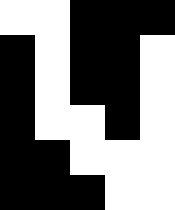[["white", "white", "black", "black", "black"], ["black", "white", "black", "black", "white"], ["black", "white", "black", "black", "white"], ["black", "white", "white", "black", "white"], ["black", "black", "white", "white", "white"], ["black", "black", "black", "white", "white"]]